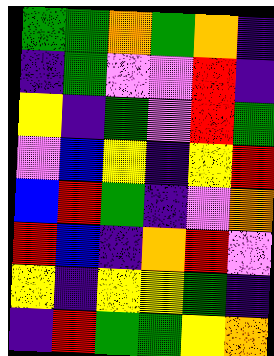[["green", "green", "orange", "green", "orange", "indigo"], ["indigo", "green", "violet", "violet", "red", "indigo"], ["yellow", "indigo", "green", "violet", "red", "green"], ["violet", "blue", "yellow", "indigo", "yellow", "red"], ["blue", "red", "green", "indigo", "violet", "orange"], ["red", "blue", "indigo", "orange", "red", "violet"], ["yellow", "indigo", "yellow", "yellow", "green", "indigo"], ["indigo", "red", "green", "green", "yellow", "orange"]]